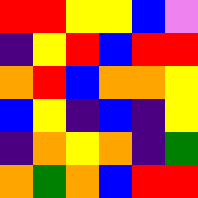[["red", "red", "yellow", "yellow", "blue", "violet"], ["indigo", "yellow", "red", "blue", "red", "red"], ["orange", "red", "blue", "orange", "orange", "yellow"], ["blue", "yellow", "indigo", "blue", "indigo", "yellow"], ["indigo", "orange", "yellow", "orange", "indigo", "green"], ["orange", "green", "orange", "blue", "red", "red"]]